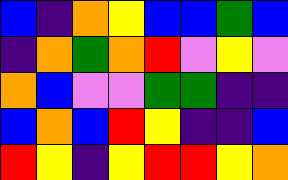[["blue", "indigo", "orange", "yellow", "blue", "blue", "green", "blue"], ["indigo", "orange", "green", "orange", "red", "violet", "yellow", "violet"], ["orange", "blue", "violet", "violet", "green", "green", "indigo", "indigo"], ["blue", "orange", "blue", "red", "yellow", "indigo", "indigo", "blue"], ["red", "yellow", "indigo", "yellow", "red", "red", "yellow", "orange"]]